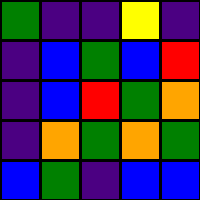[["green", "indigo", "indigo", "yellow", "indigo"], ["indigo", "blue", "green", "blue", "red"], ["indigo", "blue", "red", "green", "orange"], ["indigo", "orange", "green", "orange", "green"], ["blue", "green", "indigo", "blue", "blue"]]